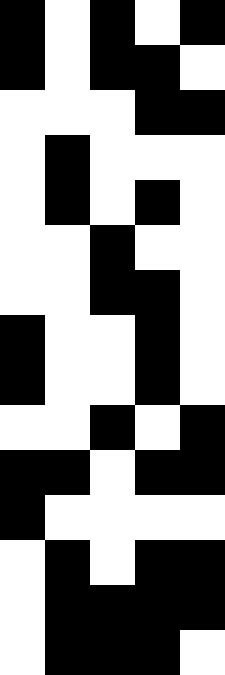[["black", "white", "black", "white", "black"], ["black", "white", "black", "black", "white"], ["white", "white", "white", "black", "black"], ["white", "black", "white", "white", "white"], ["white", "black", "white", "black", "white"], ["white", "white", "black", "white", "white"], ["white", "white", "black", "black", "white"], ["black", "white", "white", "black", "white"], ["black", "white", "white", "black", "white"], ["white", "white", "black", "white", "black"], ["black", "black", "white", "black", "black"], ["black", "white", "white", "white", "white"], ["white", "black", "white", "black", "black"], ["white", "black", "black", "black", "black"], ["white", "black", "black", "black", "white"]]